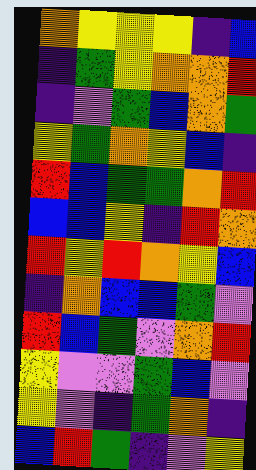[["orange", "yellow", "yellow", "yellow", "indigo", "blue"], ["indigo", "green", "yellow", "orange", "orange", "red"], ["indigo", "violet", "green", "blue", "orange", "green"], ["yellow", "green", "orange", "yellow", "blue", "indigo"], ["red", "blue", "green", "green", "orange", "red"], ["blue", "blue", "yellow", "indigo", "red", "orange"], ["red", "yellow", "red", "orange", "yellow", "blue"], ["indigo", "orange", "blue", "blue", "green", "violet"], ["red", "blue", "green", "violet", "orange", "red"], ["yellow", "violet", "violet", "green", "blue", "violet"], ["yellow", "violet", "indigo", "green", "orange", "indigo"], ["blue", "red", "green", "indigo", "violet", "yellow"]]